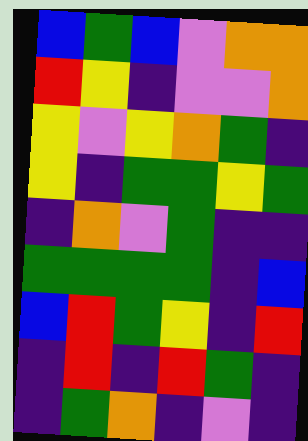[["blue", "green", "blue", "violet", "orange", "orange"], ["red", "yellow", "indigo", "violet", "violet", "orange"], ["yellow", "violet", "yellow", "orange", "green", "indigo"], ["yellow", "indigo", "green", "green", "yellow", "green"], ["indigo", "orange", "violet", "green", "indigo", "indigo"], ["green", "green", "green", "green", "indigo", "blue"], ["blue", "red", "green", "yellow", "indigo", "red"], ["indigo", "red", "indigo", "red", "green", "indigo"], ["indigo", "green", "orange", "indigo", "violet", "indigo"]]